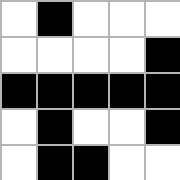[["white", "black", "white", "white", "white"], ["white", "white", "white", "white", "black"], ["black", "black", "black", "black", "black"], ["white", "black", "white", "white", "black"], ["white", "black", "black", "white", "white"]]